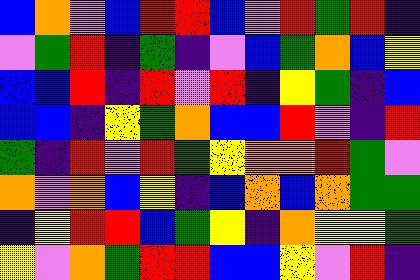[["blue", "orange", "violet", "blue", "red", "red", "blue", "violet", "red", "green", "red", "indigo"], ["violet", "green", "red", "indigo", "green", "indigo", "violet", "blue", "green", "orange", "blue", "yellow"], ["blue", "blue", "red", "indigo", "red", "violet", "red", "indigo", "yellow", "green", "indigo", "blue"], ["blue", "blue", "indigo", "yellow", "green", "orange", "blue", "blue", "red", "violet", "indigo", "red"], ["green", "indigo", "red", "violet", "red", "green", "yellow", "orange", "orange", "red", "green", "violet"], ["orange", "violet", "orange", "blue", "yellow", "indigo", "blue", "orange", "blue", "orange", "green", "green"], ["indigo", "yellow", "red", "red", "blue", "green", "yellow", "indigo", "orange", "yellow", "yellow", "green"], ["yellow", "violet", "orange", "green", "red", "red", "blue", "blue", "yellow", "violet", "red", "indigo"]]